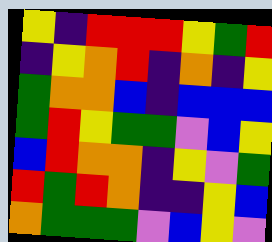[["yellow", "indigo", "red", "red", "red", "yellow", "green", "red"], ["indigo", "yellow", "orange", "red", "indigo", "orange", "indigo", "yellow"], ["green", "orange", "orange", "blue", "indigo", "blue", "blue", "blue"], ["green", "red", "yellow", "green", "green", "violet", "blue", "yellow"], ["blue", "red", "orange", "orange", "indigo", "yellow", "violet", "green"], ["red", "green", "red", "orange", "indigo", "indigo", "yellow", "blue"], ["orange", "green", "green", "green", "violet", "blue", "yellow", "violet"]]